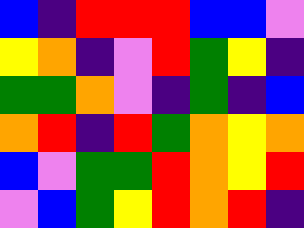[["blue", "indigo", "red", "red", "red", "blue", "blue", "violet"], ["yellow", "orange", "indigo", "violet", "red", "green", "yellow", "indigo"], ["green", "green", "orange", "violet", "indigo", "green", "indigo", "blue"], ["orange", "red", "indigo", "red", "green", "orange", "yellow", "orange"], ["blue", "violet", "green", "green", "red", "orange", "yellow", "red"], ["violet", "blue", "green", "yellow", "red", "orange", "red", "indigo"]]